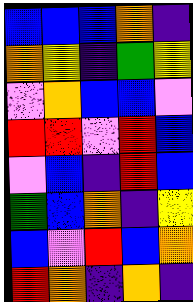[["blue", "blue", "blue", "orange", "indigo"], ["orange", "yellow", "indigo", "green", "yellow"], ["violet", "orange", "blue", "blue", "violet"], ["red", "red", "violet", "red", "blue"], ["violet", "blue", "indigo", "red", "blue"], ["green", "blue", "orange", "indigo", "yellow"], ["blue", "violet", "red", "blue", "orange"], ["red", "orange", "indigo", "orange", "indigo"]]